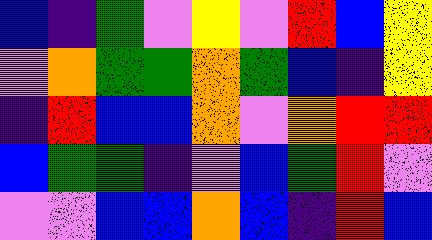[["blue", "indigo", "green", "violet", "yellow", "violet", "red", "blue", "yellow"], ["violet", "orange", "green", "green", "orange", "green", "blue", "indigo", "yellow"], ["indigo", "red", "blue", "blue", "orange", "violet", "orange", "red", "red"], ["blue", "green", "green", "indigo", "violet", "blue", "green", "red", "violet"], ["violet", "violet", "blue", "blue", "orange", "blue", "indigo", "red", "blue"]]